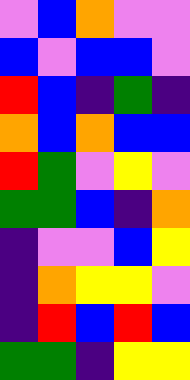[["violet", "blue", "orange", "violet", "violet"], ["blue", "violet", "blue", "blue", "violet"], ["red", "blue", "indigo", "green", "indigo"], ["orange", "blue", "orange", "blue", "blue"], ["red", "green", "violet", "yellow", "violet"], ["green", "green", "blue", "indigo", "orange"], ["indigo", "violet", "violet", "blue", "yellow"], ["indigo", "orange", "yellow", "yellow", "violet"], ["indigo", "red", "blue", "red", "blue"], ["green", "green", "indigo", "yellow", "yellow"]]